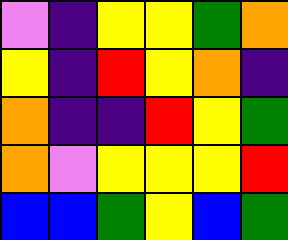[["violet", "indigo", "yellow", "yellow", "green", "orange"], ["yellow", "indigo", "red", "yellow", "orange", "indigo"], ["orange", "indigo", "indigo", "red", "yellow", "green"], ["orange", "violet", "yellow", "yellow", "yellow", "red"], ["blue", "blue", "green", "yellow", "blue", "green"]]